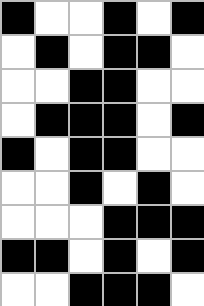[["black", "white", "white", "black", "white", "black"], ["white", "black", "white", "black", "black", "white"], ["white", "white", "black", "black", "white", "white"], ["white", "black", "black", "black", "white", "black"], ["black", "white", "black", "black", "white", "white"], ["white", "white", "black", "white", "black", "white"], ["white", "white", "white", "black", "black", "black"], ["black", "black", "white", "black", "white", "black"], ["white", "white", "black", "black", "black", "white"]]